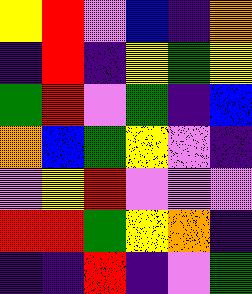[["yellow", "red", "violet", "blue", "indigo", "orange"], ["indigo", "red", "indigo", "yellow", "green", "yellow"], ["green", "red", "violet", "green", "indigo", "blue"], ["orange", "blue", "green", "yellow", "violet", "indigo"], ["violet", "yellow", "red", "violet", "violet", "violet"], ["red", "red", "green", "yellow", "orange", "indigo"], ["indigo", "indigo", "red", "indigo", "violet", "green"]]